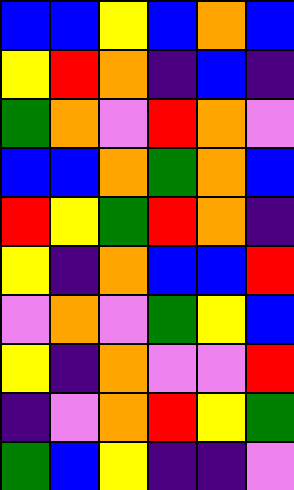[["blue", "blue", "yellow", "blue", "orange", "blue"], ["yellow", "red", "orange", "indigo", "blue", "indigo"], ["green", "orange", "violet", "red", "orange", "violet"], ["blue", "blue", "orange", "green", "orange", "blue"], ["red", "yellow", "green", "red", "orange", "indigo"], ["yellow", "indigo", "orange", "blue", "blue", "red"], ["violet", "orange", "violet", "green", "yellow", "blue"], ["yellow", "indigo", "orange", "violet", "violet", "red"], ["indigo", "violet", "orange", "red", "yellow", "green"], ["green", "blue", "yellow", "indigo", "indigo", "violet"]]